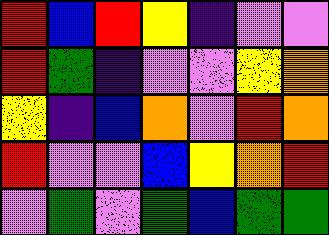[["red", "blue", "red", "yellow", "indigo", "violet", "violet"], ["red", "green", "indigo", "violet", "violet", "yellow", "orange"], ["yellow", "indigo", "blue", "orange", "violet", "red", "orange"], ["red", "violet", "violet", "blue", "yellow", "orange", "red"], ["violet", "green", "violet", "green", "blue", "green", "green"]]